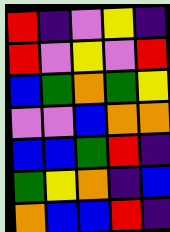[["red", "indigo", "violet", "yellow", "indigo"], ["red", "violet", "yellow", "violet", "red"], ["blue", "green", "orange", "green", "yellow"], ["violet", "violet", "blue", "orange", "orange"], ["blue", "blue", "green", "red", "indigo"], ["green", "yellow", "orange", "indigo", "blue"], ["orange", "blue", "blue", "red", "indigo"]]